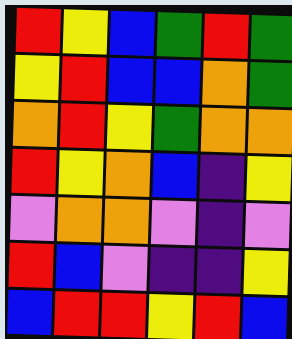[["red", "yellow", "blue", "green", "red", "green"], ["yellow", "red", "blue", "blue", "orange", "green"], ["orange", "red", "yellow", "green", "orange", "orange"], ["red", "yellow", "orange", "blue", "indigo", "yellow"], ["violet", "orange", "orange", "violet", "indigo", "violet"], ["red", "blue", "violet", "indigo", "indigo", "yellow"], ["blue", "red", "red", "yellow", "red", "blue"]]